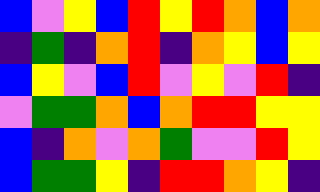[["blue", "violet", "yellow", "blue", "red", "yellow", "red", "orange", "blue", "orange"], ["indigo", "green", "indigo", "orange", "red", "indigo", "orange", "yellow", "blue", "yellow"], ["blue", "yellow", "violet", "blue", "red", "violet", "yellow", "violet", "red", "indigo"], ["violet", "green", "green", "orange", "blue", "orange", "red", "red", "yellow", "yellow"], ["blue", "indigo", "orange", "violet", "orange", "green", "violet", "violet", "red", "yellow"], ["blue", "green", "green", "yellow", "indigo", "red", "red", "orange", "yellow", "indigo"]]